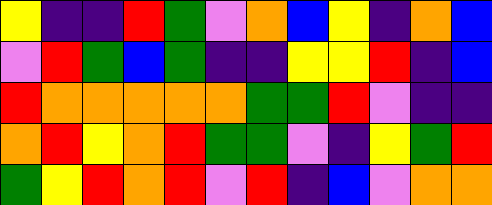[["yellow", "indigo", "indigo", "red", "green", "violet", "orange", "blue", "yellow", "indigo", "orange", "blue"], ["violet", "red", "green", "blue", "green", "indigo", "indigo", "yellow", "yellow", "red", "indigo", "blue"], ["red", "orange", "orange", "orange", "orange", "orange", "green", "green", "red", "violet", "indigo", "indigo"], ["orange", "red", "yellow", "orange", "red", "green", "green", "violet", "indigo", "yellow", "green", "red"], ["green", "yellow", "red", "orange", "red", "violet", "red", "indigo", "blue", "violet", "orange", "orange"]]